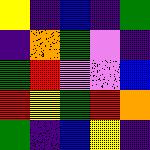[["yellow", "indigo", "blue", "indigo", "green"], ["indigo", "orange", "green", "violet", "indigo"], ["green", "red", "violet", "violet", "blue"], ["red", "yellow", "green", "red", "orange"], ["green", "indigo", "blue", "yellow", "indigo"]]